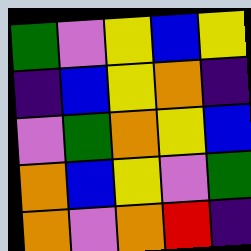[["green", "violet", "yellow", "blue", "yellow"], ["indigo", "blue", "yellow", "orange", "indigo"], ["violet", "green", "orange", "yellow", "blue"], ["orange", "blue", "yellow", "violet", "green"], ["orange", "violet", "orange", "red", "indigo"]]